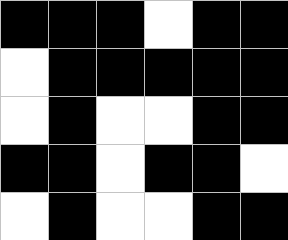[["black", "black", "black", "white", "black", "black"], ["white", "black", "black", "black", "black", "black"], ["white", "black", "white", "white", "black", "black"], ["black", "black", "white", "black", "black", "white"], ["white", "black", "white", "white", "black", "black"]]